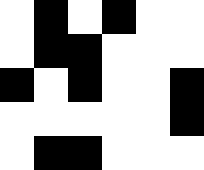[["white", "black", "white", "black", "white", "white"], ["white", "black", "black", "white", "white", "white"], ["black", "white", "black", "white", "white", "black"], ["white", "white", "white", "white", "white", "black"], ["white", "black", "black", "white", "white", "white"]]